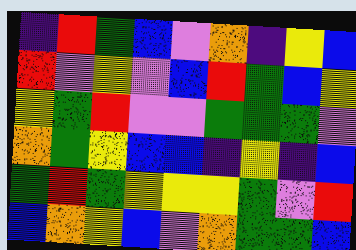[["indigo", "red", "green", "blue", "violet", "orange", "indigo", "yellow", "blue"], ["red", "violet", "yellow", "violet", "blue", "red", "green", "blue", "yellow"], ["yellow", "green", "red", "violet", "violet", "green", "green", "green", "violet"], ["orange", "green", "yellow", "blue", "blue", "indigo", "yellow", "indigo", "blue"], ["green", "red", "green", "yellow", "yellow", "yellow", "green", "violet", "red"], ["blue", "orange", "yellow", "blue", "violet", "orange", "green", "green", "blue"]]